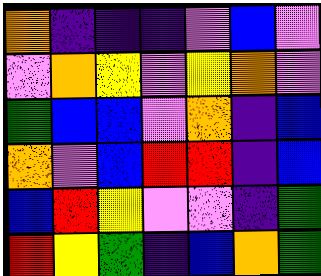[["orange", "indigo", "indigo", "indigo", "violet", "blue", "violet"], ["violet", "orange", "yellow", "violet", "yellow", "orange", "violet"], ["green", "blue", "blue", "violet", "orange", "indigo", "blue"], ["orange", "violet", "blue", "red", "red", "indigo", "blue"], ["blue", "red", "yellow", "violet", "violet", "indigo", "green"], ["red", "yellow", "green", "indigo", "blue", "orange", "green"]]